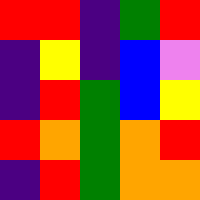[["red", "red", "indigo", "green", "red"], ["indigo", "yellow", "indigo", "blue", "violet"], ["indigo", "red", "green", "blue", "yellow"], ["red", "orange", "green", "orange", "red"], ["indigo", "red", "green", "orange", "orange"]]